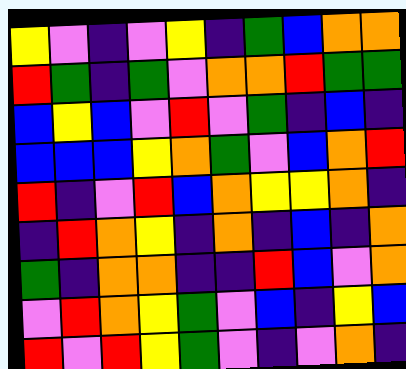[["yellow", "violet", "indigo", "violet", "yellow", "indigo", "green", "blue", "orange", "orange"], ["red", "green", "indigo", "green", "violet", "orange", "orange", "red", "green", "green"], ["blue", "yellow", "blue", "violet", "red", "violet", "green", "indigo", "blue", "indigo"], ["blue", "blue", "blue", "yellow", "orange", "green", "violet", "blue", "orange", "red"], ["red", "indigo", "violet", "red", "blue", "orange", "yellow", "yellow", "orange", "indigo"], ["indigo", "red", "orange", "yellow", "indigo", "orange", "indigo", "blue", "indigo", "orange"], ["green", "indigo", "orange", "orange", "indigo", "indigo", "red", "blue", "violet", "orange"], ["violet", "red", "orange", "yellow", "green", "violet", "blue", "indigo", "yellow", "blue"], ["red", "violet", "red", "yellow", "green", "violet", "indigo", "violet", "orange", "indigo"]]